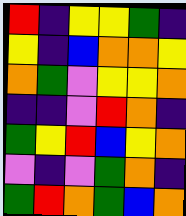[["red", "indigo", "yellow", "yellow", "green", "indigo"], ["yellow", "indigo", "blue", "orange", "orange", "yellow"], ["orange", "green", "violet", "yellow", "yellow", "orange"], ["indigo", "indigo", "violet", "red", "orange", "indigo"], ["green", "yellow", "red", "blue", "yellow", "orange"], ["violet", "indigo", "violet", "green", "orange", "indigo"], ["green", "red", "orange", "green", "blue", "orange"]]